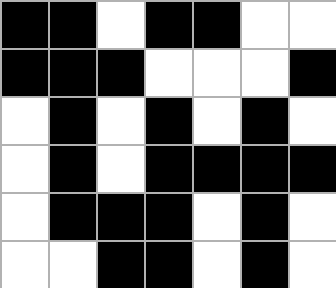[["black", "black", "white", "black", "black", "white", "white"], ["black", "black", "black", "white", "white", "white", "black"], ["white", "black", "white", "black", "white", "black", "white"], ["white", "black", "white", "black", "black", "black", "black"], ["white", "black", "black", "black", "white", "black", "white"], ["white", "white", "black", "black", "white", "black", "white"]]